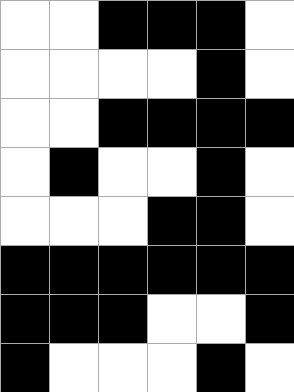[["white", "white", "black", "black", "black", "white"], ["white", "white", "white", "white", "black", "white"], ["white", "white", "black", "black", "black", "black"], ["white", "black", "white", "white", "black", "white"], ["white", "white", "white", "black", "black", "white"], ["black", "black", "black", "black", "black", "black"], ["black", "black", "black", "white", "white", "black"], ["black", "white", "white", "white", "black", "white"]]